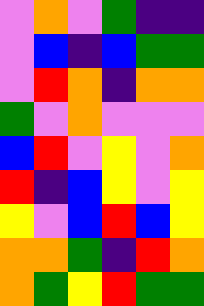[["violet", "orange", "violet", "green", "indigo", "indigo"], ["violet", "blue", "indigo", "blue", "green", "green"], ["violet", "red", "orange", "indigo", "orange", "orange"], ["green", "violet", "orange", "violet", "violet", "violet"], ["blue", "red", "violet", "yellow", "violet", "orange"], ["red", "indigo", "blue", "yellow", "violet", "yellow"], ["yellow", "violet", "blue", "red", "blue", "yellow"], ["orange", "orange", "green", "indigo", "red", "orange"], ["orange", "green", "yellow", "red", "green", "green"]]